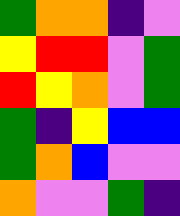[["green", "orange", "orange", "indigo", "violet"], ["yellow", "red", "red", "violet", "green"], ["red", "yellow", "orange", "violet", "green"], ["green", "indigo", "yellow", "blue", "blue"], ["green", "orange", "blue", "violet", "violet"], ["orange", "violet", "violet", "green", "indigo"]]